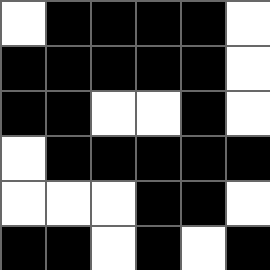[["white", "black", "black", "black", "black", "white"], ["black", "black", "black", "black", "black", "white"], ["black", "black", "white", "white", "black", "white"], ["white", "black", "black", "black", "black", "black"], ["white", "white", "white", "black", "black", "white"], ["black", "black", "white", "black", "white", "black"]]